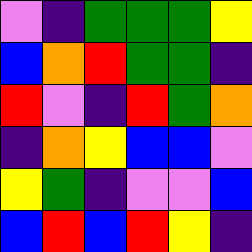[["violet", "indigo", "green", "green", "green", "yellow"], ["blue", "orange", "red", "green", "green", "indigo"], ["red", "violet", "indigo", "red", "green", "orange"], ["indigo", "orange", "yellow", "blue", "blue", "violet"], ["yellow", "green", "indigo", "violet", "violet", "blue"], ["blue", "red", "blue", "red", "yellow", "indigo"]]